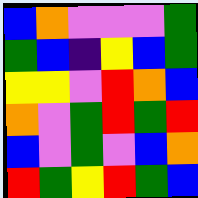[["blue", "orange", "violet", "violet", "violet", "green"], ["green", "blue", "indigo", "yellow", "blue", "green"], ["yellow", "yellow", "violet", "red", "orange", "blue"], ["orange", "violet", "green", "red", "green", "red"], ["blue", "violet", "green", "violet", "blue", "orange"], ["red", "green", "yellow", "red", "green", "blue"]]